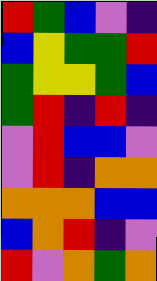[["red", "green", "blue", "violet", "indigo"], ["blue", "yellow", "green", "green", "red"], ["green", "yellow", "yellow", "green", "blue"], ["green", "red", "indigo", "red", "indigo"], ["violet", "red", "blue", "blue", "violet"], ["violet", "red", "indigo", "orange", "orange"], ["orange", "orange", "orange", "blue", "blue"], ["blue", "orange", "red", "indigo", "violet"], ["red", "violet", "orange", "green", "orange"]]